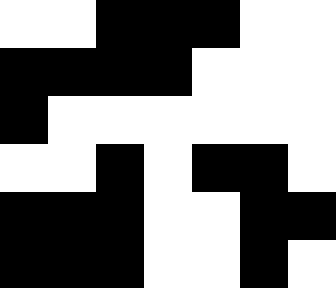[["white", "white", "black", "black", "black", "white", "white"], ["black", "black", "black", "black", "white", "white", "white"], ["black", "white", "white", "white", "white", "white", "white"], ["white", "white", "black", "white", "black", "black", "white"], ["black", "black", "black", "white", "white", "black", "black"], ["black", "black", "black", "white", "white", "black", "white"]]